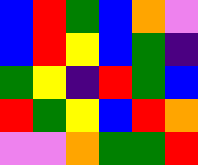[["blue", "red", "green", "blue", "orange", "violet"], ["blue", "red", "yellow", "blue", "green", "indigo"], ["green", "yellow", "indigo", "red", "green", "blue"], ["red", "green", "yellow", "blue", "red", "orange"], ["violet", "violet", "orange", "green", "green", "red"]]